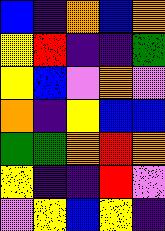[["blue", "indigo", "orange", "blue", "orange"], ["yellow", "red", "indigo", "indigo", "green"], ["yellow", "blue", "violet", "orange", "violet"], ["orange", "indigo", "yellow", "blue", "blue"], ["green", "green", "orange", "red", "orange"], ["yellow", "indigo", "indigo", "red", "violet"], ["violet", "yellow", "blue", "yellow", "indigo"]]